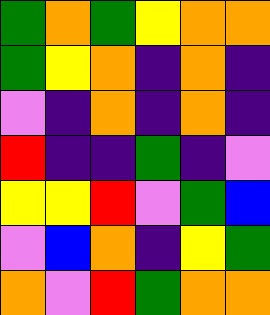[["green", "orange", "green", "yellow", "orange", "orange"], ["green", "yellow", "orange", "indigo", "orange", "indigo"], ["violet", "indigo", "orange", "indigo", "orange", "indigo"], ["red", "indigo", "indigo", "green", "indigo", "violet"], ["yellow", "yellow", "red", "violet", "green", "blue"], ["violet", "blue", "orange", "indigo", "yellow", "green"], ["orange", "violet", "red", "green", "orange", "orange"]]